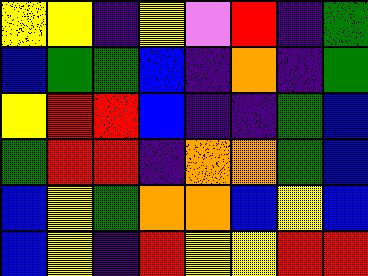[["yellow", "yellow", "indigo", "yellow", "violet", "red", "indigo", "green"], ["blue", "green", "green", "blue", "indigo", "orange", "indigo", "green"], ["yellow", "red", "red", "blue", "indigo", "indigo", "green", "blue"], ["green", "red", "red", "indigo", "orange", "orange", "green", "blue"], ["blue", "yellow", "green", "orange", "orange", "blue", "yellow", "blue"], ["blue", "yellow", "indigo", "red", "yellow", "yellow", "red", "red"]]